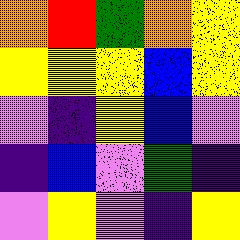[["orange", "red", "green", "orange", "yellow"], ["yellow", "yellow", "yellow", "blue", "yellow"], ["violet", "indigo", "yellow", "blue", "violet"], ["indigo", "blue", "violet", "green", "indigo"], ["violet", "yellow", "violet", "indigo", "yellow"]]